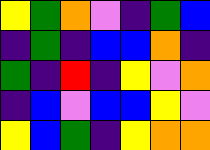[["yellow", "green", "orange", "violet", "indigo", "green", "blue"], ["indigo", "green", "indigo", "blue", "blue", "orange", "indigo"], ["green", "indigo", "red", "indigo", "yellow", "violet", "orange"], ["indigo", "blue", "violet", "blue", "blue", "yellow", "violet"], ["yellow", "blue", "green", "indigo", "yellow", "orange", "orange"]]